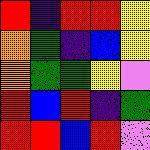[["red", "indigo", "red", "red", "yellow"], ["orange", "green", "indigo", "blue", "yellow"], ["orange", "green", "green", "yellow", "violet"], ["red", "blue", "red", "indigo", "green"], ["red", "red", "blue", "red", "violet"]]